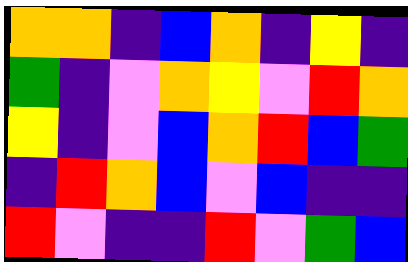[["orange", "orange", "indigo", "blue", "orange", "indigo", "yellow", "indigo"], ["green", "indigo", "violet", "orange", "yellow", "violet", "red", "orange"], ["yellow", "indigo", "violet", "blue", "orange", "red", "blue", "green"], ["indigo", "red", "orange", "blue", "violet", "blue", "indigo", "indigo"], ["red", "violet", "indigo", "indigo", "red", "violet", "green", "blue"]]